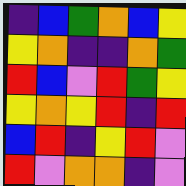[["indigo", "blue", "green", "orange", "blue", "yellow"], ["yellow", "orange", "indigo", "indigo", "orange", "green"], ["red", "blue", "violet", "red", "green", "yellow"], ["yellow", "orange", "yellow", "red", "indigo", "red"], ["blue", "red", "indigo", "yellow", "red", "violet"], ["red", "violet", "orange", "orange", "indigo", "violet"]]